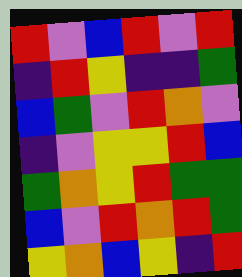[["red", "violet", "blue", "red", "violet", "red"], ["indigo", "red", "yellow", "indigo", "indigo", "green"], ["blue", "green", "violet", "red", "orange", "violet"], ["indigo", "violet", "yellow", "yellow", "red", "blue"], ["green", "orange", "yellow", "red", "green", "green"], ["blue", "violet", "red", "orange", "red", "green"], ["yellow", "orange", "blue", "yellow", "indigo", "red"]]